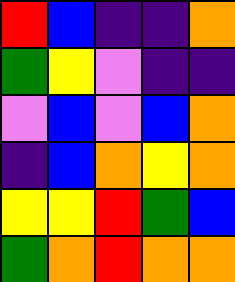[["red", "blue", "indigo", "indigo", "orange"], ["green", "yellow", "violet", "indigo", "indigo"], ["violet", "blue", "violet", "blue", "orange"], ["indigo", "blue", "orange", "yellow", "orange"], ["yellow", "yellow", "red", "green", "blue"], ["green", "orange", "red", "orange", "orange"]]